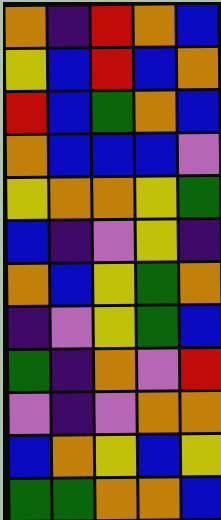[["orange", "indigo", "red", "orange", "blue"], ["yellow", "blue", "red", "blue", "orange"], ["red", "blue", "green", "orange", "blue"], ["orange", "blue", "blue", "blue", "violet"], ["yellow", "orange", "orange", "yellow", "green"], ["blue", "indigo", "violet", "yellow", "indigo"], ["orange", "blue", "yellow", "green", "orange"], ["indigo", "violet", "yellow", "green", "blue"], ["green", "indigo", "orange", "violet", "red"], ["violet", "indigo", "violet", "orange", "orange"], ["blue", "orange", "yellow", "blue", "yellow"], ["green", "green", "orange", "orange", "blue"]]